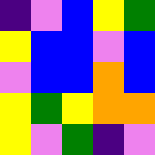[["indigo", "violet", "blue", "yellow", "green"], ["yellow", "blue", "blue", "violet", "blue"], ["violet", "blue", "blue", "orange", "blue"], ["yellow", "green", "yellow", "orange", "orange"], ["yellow", "violet", "green", "indigo", "violet"]]